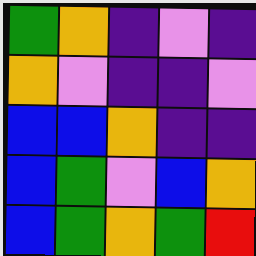[["green", "orange", "indigo", "violet", "indigo"], ["orange", "violet", "indigo", "indigo", "violet"], ["blue", "blue", "orange", "indigo", "indigo"], ["blue", "green", "violet", "blue", "orange"], ["blue", "green", "orange", "green", "red"]]